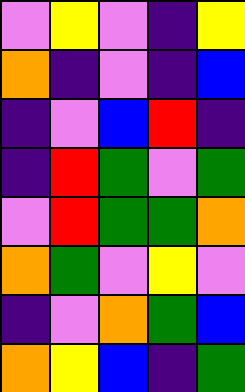[["violet", "yellow", "violet", "indigo", "yellow"], ["orange", "indigo", "violet", "indigo", "blue"], ["indigo", "violet", "blue", "red", "indigo"], ["indigo", "red", "green", "violet", "green"], ["violet", "red", "green", "green", "orange"], ["orange", "green", "violet", "yellow", "violet"], ["indigo", "violet", "orange", "green", "blue"], ["orange", "yellow", "blue", "indigo", "green"]]